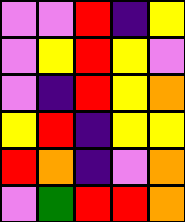[["violet", "violet", "red", "indigo", "yellow"], ["violet", "yellow", "red", "yellow", "violet"], ["violet", "indigo", "red", "yellow", "orange"], ["yellow", "red", "indigo", "yellow", "yellow"], ["red", "orange", "indigo", "violet", "orange"], ["violet", "green", "red", "red", "orange"]]